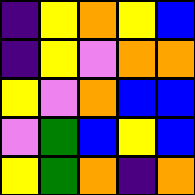[["indigo", "yellow", "orange", "yellow", "blue"], ["indigo", "yellow", "violet", "orange", "orange"], ["yellow", "violet", "orange", "blue", "blue"], ["violet", "green", "blue", "yellow", "blue"], ["yellow", "green", "orange", "indigo", "orange"]]